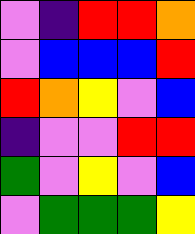[["violet", "indigo", "red", "red", "orange"], ["violet", "blue", "blue", "blue", "red"], ["red", "orange", "yellow", "violet", "blue"], ["indigo", "violet", "violet", "red", "red"], ["green", "violet", "yellow", "violet", "blue"], ["violet", "green", "green", "green", "yellow"]]